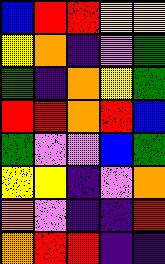[["blue", "red", "red", "yellow", "yellow"], ["yellow", "orange", "indigo", "violet", "green"], ["green", "indigo", "orange", "yellow", "green"], ["red", "red", "orange", "red", "blue"], ["green", "violet", "violet", "blue", "green"], ["yellow", "yellow", "indigo", "violet", "orange"], ["orange", "violet", "indigo", "indigo", "red"], ["orange", "red", "red", "indigo", "indigo"]]